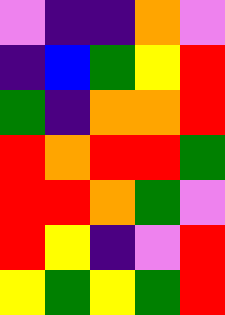[["violet", "indigo", "indigo", "orange", "violet"], ["indigo", "blue", "green", "yellow", "red"], ["green", "indigo", "orange", "orange", "red"], ["red", "orange", "red", "red", "green"], ["red", "red", "orange", "green", "violet"], ["red", "yellow", "indigo", "violet", "red"], ["yellow", "green", "yellow", "green", "red"]]